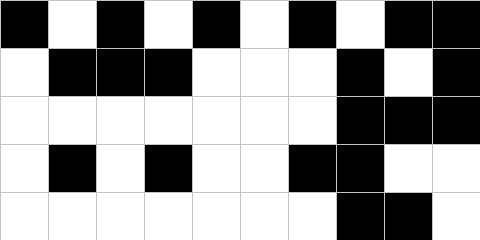[["black", "white", "black", "white", "black", "white", "black", "white", "black", "black"], ["white", "black", "black", "black", "white", "white", "white", "black", "white", "black"], ["white", "white", "white", "white", "white", "white", "white", "black", "black", "black"], ["white", "black", "white", "black", "white", "white", "black", "black", "white", "white"], ["white", "white", "white", "white", "white", "white", "white", "black", "black", "white"]]